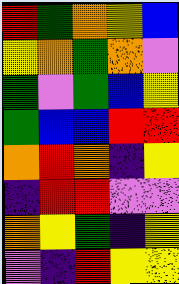[["red", "green", "orange", "yellow", "blue"], ["yellow", "orange", "green", "orange", "violet"], ["green", "violet", "green", "blue", "yellow"], ["green", "blue", "blue", "red", "red"], ["orange", "red", "orange", "indigo", "yellow"], ["indigo", "red", "red", "violet", "violet"], ["orange", "yellow", "green", "indigo", "yellow"], ["violet", "indigo", "red", "yellow", "yellow"]]